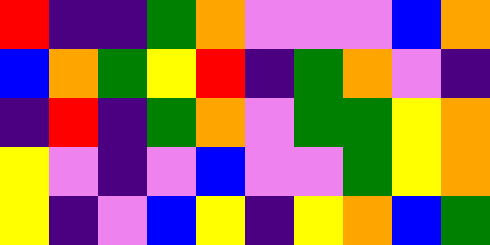[["red", "indigo", "indigo", "green", "orange", "violet", "violet", "violet", "blue", "orange"], ["blue", "orange", "green", "yellow", "red", "indigo", "green", "orange", "violet", "indigo"], ["indigo", "red", "indigo", "green", "orange", "violet", "green", "green", "yellow", "orange"], ["yellow", "violet", "indigo", "violet", "blue", "violet", "violet", "green", "yellow", "orange"], ["yellow", "indigo", "violet", "blue", "yellow", "indigo", "yellow", "orange", "blue", "green"]]